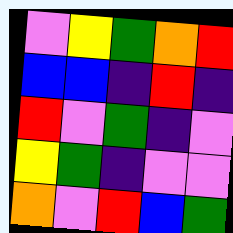[["violet", "yellow", "green", "orange", "red"], ["blue", "blue", "indigo", "red", "indigo"], ["red", "violet", "green", "indigo", "violet"], ["yellow", "green", "indigo", "violet", "violet"], ["orange", "violet", "red", "blue", "green"]]